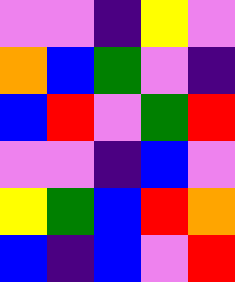[["violet", "violet", "indigo", "yellow", "violet"], ["orange", "blue", "green", "violet", "indigo"], ["blue", "red", "violet", "green", "red"], ["violet", "violet", "indigo", "blue", "violet"], ["yellow", "green", "blue", "red", "orange"], ["blue", "indigo", "blue", "violet", "red"]]